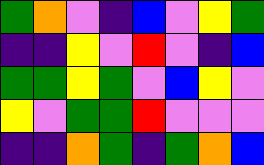[["green", "orange", "violet", "indigo", "blue", "violet", "yellow", "green"], ["indigo", "indigo", "yellow", "violet", "red", "violet", "indigo", "blue"], ["green", "green", "yellow", "green", "violet", "blue", "yellow", "violet"], ["yellow", "violet", "green", "green", "red", "violet", "violet", "violet"], ["indigo", "indigo", "orange", "green", "indigo", "green", "orange", "blue"]]